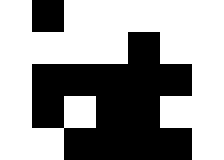[["white", "black", "white", "white", "white", "white", "white"], ["white", "white", "white", "white", "black", "white", "white"], ["white", "black", "black", "black", "black", "black", "white"], ["white", "black", "white", "black", "black", "white", "white"], ["white", "white", "black", "black", "black", "black", "white"]]